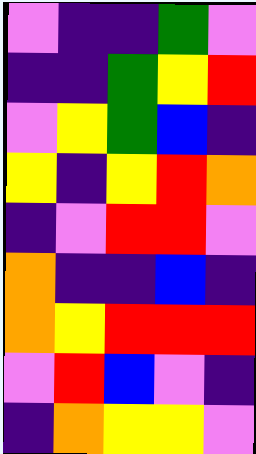[["violet", "indigo", "indigo", "green", "violet"], ["indigo", "indigo", "green", "yellow", "red"], ["violet", "yellow", "green", "blue", "indigo"], ["yellow", "indigo", "yellow", "red", "orange"], ["indigo", "violet", "red", "red", "violet"], ["orange", "indigo", "indigo", "blue", "indigo"], ["orange", "yellow", "red", "red", "red"], ["violet", "red", "blue", "violet", "indigo"], ["indigo", "orange", "yellow", "yellow", "violet"]]